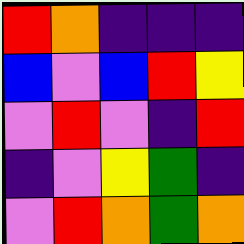[["red", "orange", "indigo", "indigo", "indigo"], ["blue", "violet", "blue", "red", "yellow"], ["violet", "red", "violet", "indigo", "red"], ["indigo", "violet", "yellow", "green", "indigo"], ["violet", "red", "orange", "green", "orange"]]